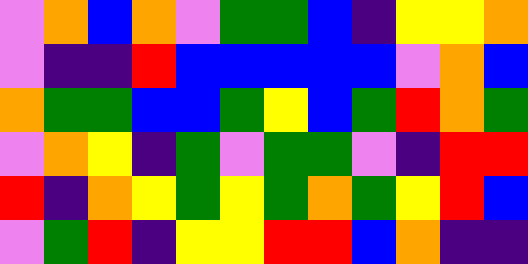[["violet", "orange", "blue", "orange", "violet", "green", "green", "blue", "indigo", "yellow", "yellow", "orange"], ["violet", "indigo", "indigo", "red", "blue", "blue", "blue", "blue", "blue", "violet", "orange", "blue"], ["orange", "green", "green", "blue", "blue", "green", "yellow", "blue", "green", "red", "orange", "green"], ["violet", "orange", "yellow", "indigo", "green", "violet", "green", "green", "violet", "indigo", "red", "red"], ["red", "indigo", "orange", "yellow", "green", "yellow", "green", "orange", "green", "yellow", "red", "blue"], ["violet", "green", "red", "indigo", "yellow", "yellow", "red", "red", "blue", "orange", "indigo", "indigo"]]